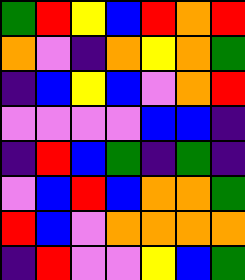[["green", "red", "yellow", "blue", "red", "orange", "red"], ["orange", "violet", "indigo", "orange", "yellow", "orange", "green"], ["indigo", "blue", "yellow", "blue", "violet", "orange", "red"], ["violet", "violet", "violet", "violet", "blue", "blue", "indigo"], ["indigo", "red", "blue", "green", "indigo", "green", "indigo"], ["violet", "blue", "red", "blue", "orange", "orange", "green"], ["red", "blue", "violet", "orange", "orange", "orange", "orange"], ["indigo", "red", "violet", "violet", "yellow", "blue", "green"]]